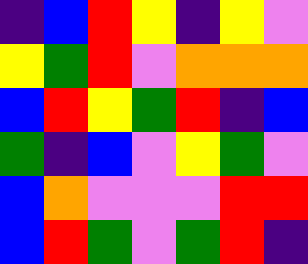[["indigo", "blue", "red", "yellow", "indigo", "yellow", "violet"], ["yellow", "green", "red", "violet", "orange", "orange", "orange"], ["blue", "red", "yellow", "green", "red", "indigo", "blue"], ["green", "indigo", "blue", "violet", "yellow", "green", "violet"], ["blue", "orange", "violet", "violet", "violet", "red", "red"], ["blue", "red", "green", "violet", "green", "red", "indigo"]]